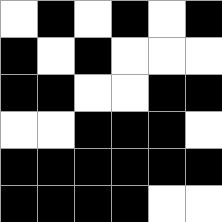[["white", "black", "white", "black", "white", "black"], ["black", "white", "black", "white", "white", "white"], ["black", "black", "white", "white", "black", "black"], ["white", "white", "black", "black", "black", "white"], ["black", "black", "black", "black", "black", "black"], ["black", "black", "black", "black", "white", "white"]]